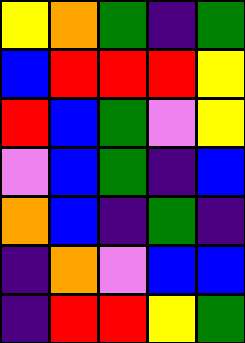[["yellow", "orange", "green", "indigo", "green"], ["blue", "red", "red", "red", "yellow"], ["red", "blue", "green", "violet", "yellow"], ["violet", "blue", "green", "indigo", "blue"], ["orange", "blue", "indigo", "green", "indigo"], ["indigo", "orange", "violet", "blue", "blue"], ["indigo", "red", "red", "yellow", "green"]]